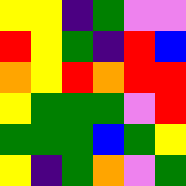[["yellow", "yellow", "indigo", "green", "violet", "violet"], ["red", "yellow", "green", "indigo", "red", "blue"], ["orange", "yellow", "red", "orange", "red", "red"], ["yellow", "green", "green", "green", "violet", "red"], ["green", "green", "green", "blue", "green", "yellow"], ["yellow", "indigo", "green", "orange", "violet", "green"]]